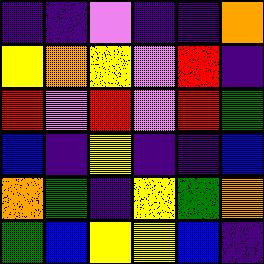[["indigo", "indigo", "violet", "indigo", "indigo", "orange"], ["yellow", "orange", "yellow", "violet", "red", "indigo"], ["red", "violet", "red", "violet", "red", "green"], ["blue", "indigo", "yellow", "indigo", "indigo", "blue"], ["orange", "green", "indigo", "yellow", "green", "orange"], ["green", "blue", "yellow", "yellow", "blue", "indigo"]]